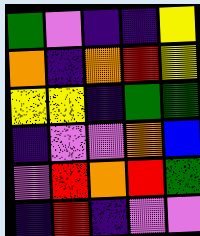[["green", "violet", "indigo", "indigo", "yellow"], ["orange", "indigo", "orange", "red", "yellow"], ["yellow", "yellow", "indigo", "green", "green"], ["indigo", "violet", "violet", "orange", "blue"], ["violet", "red", "orange", "red", "green"], ["indigo", "red", "indigo", "violet", "violet"]]